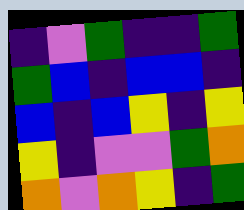[["indigo", "violet", "green", "indigo", "indigo", "green"], ["green", "blue", "indigo", "blue", "blue", "indigo"], ["blue", "indigo", "blue", "yellow", "indigo", "yellow"], ["yellow", "indigo", "violet", "violet", "green", "orange"], ["orange", "violet", "orange", "yellow", "indigo", "green"]]